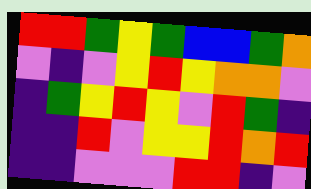[["red", "red", "green", "yellow", "green", "blue", "blue", "green", "orange"], ["violet", "indigo", "violet", "yellow", "red", "yellow", "orange", "orange", "violet"], ["indigo", "green", "yellow", "red", "yellow", "violet", "red", "green", "indigo"], ["indigo", "indigo", "red", "violet", "yellow", "yellow", "red", "orange", "red"], ["indigo", "indigo", "violet", "violet", "violet", "red", "red", "indigo", "violet"]]